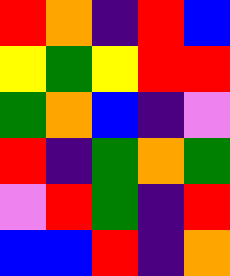[["red", "orange", "indigo", "red", "blue"], ["yellow", "green", "yellow", "red", "red"], ["green", "orange", "blue", "indigo", "violet"], ["red", "indigo", "green", "orange", "green"], ["violet", "red", "green", "indigo", "red"], ["blue", "blue", "red", "indigo", "orange"]]